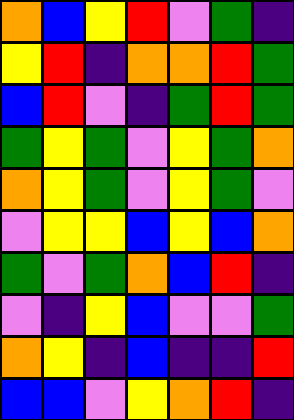[["orange", "blue", "yellow", "red", "violet", "green", "indigo"], ["yellow", "red", "indigo", "orange", "orange", "red", "green"], ["blue", "red", "violet", "indigo", "green", "red", "green"], ["green", "yellow", "green", "violet", "yellow", "green", "orange"], ["orange", "yellow", "green", "violet", "yellow", "green", "violet"], ["violet", "yellow", "yellow", "blue", "yellow", "blue", "orange"], ["green", "violet", "green", "orange", "blue", "red", "indigo"], ["violet", "indigo", "yellow", "blue", "violet", "violet", "green"], ["orange", "yellow", "indigo", "blue", "indigo", "indigo", "red"], ["blue", "blue", "violet", "yellow", "orange", "red", "indigo"]]